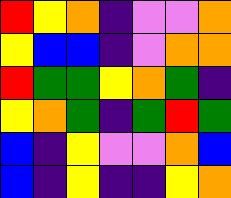[["red", "yellow", "orange", "indigo", "violet", "violet", "orange"], ["yellow", "blue", "blue", "indigo", "violet", "orange", "orange"], ["red", "green", "green", "yellow", "orange", "green", "indigo"], ["yellow", "orange", "green", "indigo", "green", "red", "green"], ["blue", "indigo", "yellow", "violet", "violet", "orange", "blue"], ["blue", "indigo", "yellow", "indigo", "indigo", "yellow", "orange"]]